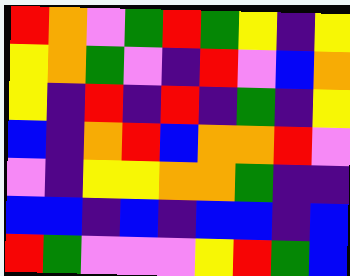[["red", "orange", "violet", "green", "red", "green", "yellow", "indigo", "yellow"], ["yellow", "orange", "green", "violet", "indigo", "red", "violet", "blue", "orange"], ["yellow", "indigo", "red", "indigo", "red", "indigo", "green", "indigo", "yellow"], ["blue", "indigo", "orange", "red", "blue", "orange", "orange", "red", "violet"], ["violet", "indigo", "yellow", "yellow", "orange", "orange", "green", "indigo", "indigo"], ["blue", "blue", "indigo", "blue", "indigo", "blue", "blue", "indigo", "blue"], ["red", "green", "violet", "violet", "violet", "yellow", "red", "green", "blue"]]